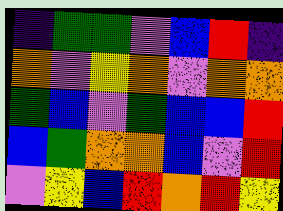[["indigo", "green", "green", "violet", "blue", "red", "indigo"], ["orange", "violet", "yellow", "orange", "violet", "orange", "orange"], ["green", "blue", "violet", "green", "blue", "blue", "red"], ["blue", "green", "orange", "orange", "blue", "violet", "red"], ["violet", "yellow", "blue", "red", "orange", "red", "yellow"]]